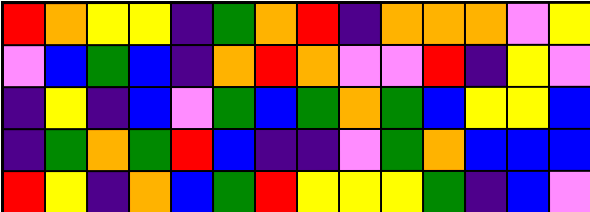[["red", "orange", "yellow", "yellow", "indigo", "green", "orange", "red", "indigo", "orange", "orange", "orange", "violet", "yellow"], ["violet", "blue", "green", "blue", "indigo", "orange", "red", "orange", "violet", "violet", "red", "indigo", "yellow", "violet"], ["indigo", "yellow", "indigo", "blue", "violet", "green", "blue", "green", "orange", "green", "blue", "yellow", "yellow", "blue"], ["indigo", "green", "orange", "green", "red", "blue", "indigo", "indigo", "violet", "green", "orange", "blue", "blue", "blue"], ["red", "yellow", "indigo", "orange", "blue", "green", "red", "yellow", "yellow", "yellow", "green", "indigo", "blue", "violet"]]